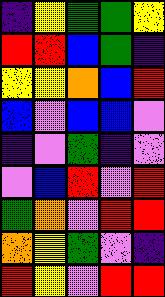[["indigo", "yellow", "green", "green", "yellow"], ["red", "red", "blue", "green", "indigo"], ["yellow", "yellow", "orange", "blue", "red"], ["blue", "violet", "blue", "blue", "violet"], ["indigo", "violet", "green", "indigo", "violet"], ["violet", "blue", "red", "violet", "red"], ["green", "orange", "violet", "red", "red"], ["orange", "yellow", "green", "violet", "indigo"], ["red", "yellow", "violet", "red", "red"]]